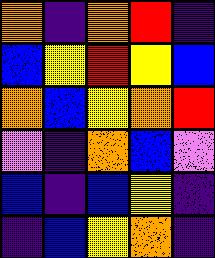[["orange", "indigo", "orange", "red", "indigo"], ["blue", "yellow", "red", "yellow", "blue"], ["orange", "blue", "yellow", "orange", "red"], ["violet", "indigo", "orange", "blue", "violet"], ["blue", "indigo", "blue", "yellow", "indigo"], ["indigo", "blue", "yellow", "orange", "indigo"]]